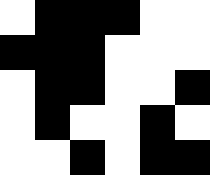[["white", "black", "black", "black", "white", "white"], ["black", "black", "black", "white", "white", "white"], ["white", "black", "black", "white", "white", "black"], ["white", "black", "white", "white", "black", "white"], ["white", "white", "black", "white", "black", "black"]]